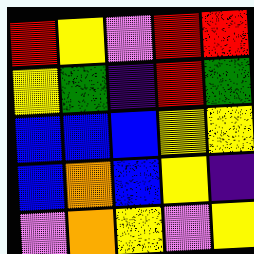[["red", "yellow", "violet", "red", "red"], ["yellow", "green", "indigo", "red", "green"], ["blue", "blue", "blue", "yellow", "yellow"], ["blue", "orange", "blue", "yellow", "indigo"], ["violet", "orange", "yellow", "violet", "yellow"]]